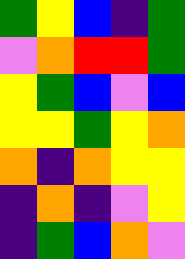[["green", "yellow", "blue", "indigo", "green"], ["violet", "orange", "red", "red", "green"], ["yellow", "green", "blue", "violet", "blue"], ["yellow", "yellow", "green", "yellow", "orange"], ["orange", "indigo", "orange", "yellow", "yellow"], ["indigo", "orange", "indigo", "violet", "yellow"], ["indigo", "green", "blue", "orange", "violet"]]